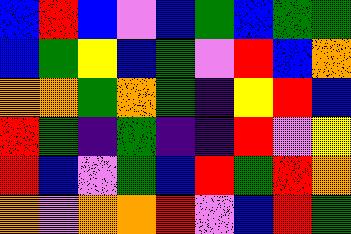[["blue", "red", "blue", "violet", "blue", "green", "blue", "green", "green"], ["blue", "green", "yellow", "blue", "green", "violet", "red", "blue", "orange"], ["orange", "orange", "green", "orange", "green", "indigo", "yellow", "red", "blue"], ["red", "green", "indigo", "green", "indigo", "indigo", "red", "violet", "yellow"], ["red", "blue", "violet", "green", "blue", "red", "green", "red", "orange"], ["orange", "violet", "orange", "orange", "red", "violet", "blue", "red", "green"]]